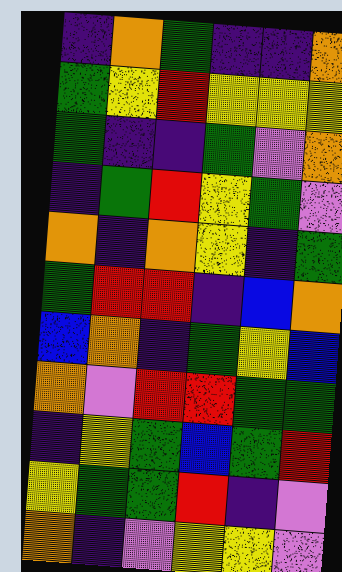[["indigo", "orange", "green", "indigo", "indigo", "orange"], ["green", "yellow", "red", "yellow", "yellow", "yellow"], ["green", "indigo", "indigo", "green", "violet", "orange"], ["indigo", "green", "red", "yellow", "green", "violet"], ["orange", "indigo", "orange", "yellow", "indigo", "green"], ["green", "red", "red", "indigo", "blue", "orange"], ["blue", "orange", "indigo", "green", "yellow", "blue"], ["orange", "violet", "red", "red", "green", "green"], ["indigo", "yellow", "green", "blue", "green", "red"], ["yellow", "green", "green", "red", "indigo", "violet"], ["orange", "indigo", "violet", "yellow", "yellow", "violet"]]